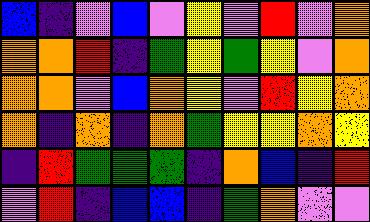[["blue", "indigo", "violet", "blue", "violet", "yellow", "violet", "red", "violet", "orange"], ["orange", "orange", "red", "indigo", "green", "yellow", "green", "yellow", "violet", "orange"], ["orange", "orange", "violet", "blue", "orange", "yellow", "violet", "red", "yellow", "orange"], ["orange", "indigo", "orange", "indigo", "orange", "green", "yellow", "yellow", "orange", "yellow"], ["indigo", "red", "green", "green", "green", "indigo", "orange", "blue", "indigo", "red"], ["violet", "red", "indigo", "blue", "blue", "indigo", "green", "orange", "violet", "violet"]]